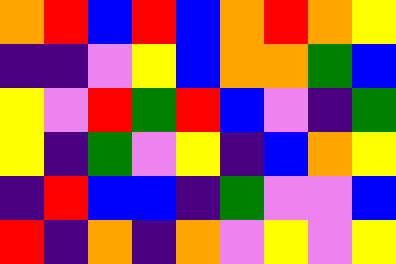[["orange", "red", "blue", "red", "blue", "orange", "red", "orange", "yellow"], ["indigo", "indigo", "violet", "yellow", "blue", "orange", "orange", "green", "blue"], ["yellow", "violet", "red", "green", "red", "blue", "violet", "indigo", "green"], ["yellow", "indigo", "green", "violet", "yellow", "indigo", "blue", "orange", "yellow"], ["indigo", "red", "blue", "blue", "indigo", "green", "violet", "violet", "blue"], ["red", "indigo", "orange", "indigo", "orange", "violet", "yellow", "violet", "yellow"]]